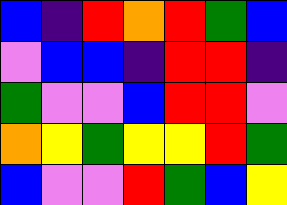[["blue", "indigo", "red", "orange", "red", "green", "blue"], ["violet", "blue", "blue", "indigo", "red", "red", "indigo"], ["green", "violet", "violet", "blue", "red", "red", "violet"], ["orange", "yellow", "green", "yellow", "yellow", "red", "green"], ["blue", "violet", "violet", "red", "green", "blue", "yellow"]]